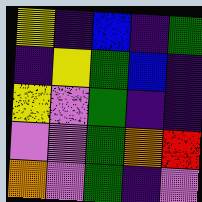[["yellow", "indigo", "blue", "indigo", "green"], ["indigo", "yellow", "green", "blue", "indigo"], ["yellow", "violet", "green", "indigo", "indigo"], ["violet", "violet", "green", "orange", "red"], ["orange", "violet", "green", "indigo", "violet"]]